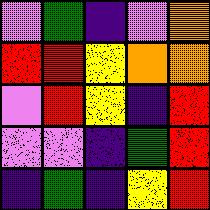[["violet", "green", "indigo", "violet", "orange"], ["red", "red", "yellow", "orange", "orange"], ["violet", "red", "yellow", "indigo", "red"], ["violet", "violet", "indigo", "green", "red"], ["indigo", "green", "indigo", "yellow", "red"]]